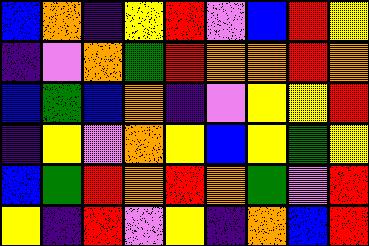[["blue", "orange", "indigo", "yellow", "red", "violet", "blue", "red", "yellow"], ["indigo", "violet", "orange", "green", "red", "orange", "orange", "red", "orange"], ["blue", "green", "blue", "orange", "indigo", "violet", "yellow", "yellow", "red"], ["indigo", "yellow", "violet", "orange", "yellow", "blue", "yellow", "green", "yellow"], ["blue", "green", "red", "orange", "red", "orange", "green", "violet", "red"], ["yellow", "indigo", "red", "violet", "yellow", "indigo", "orange", "blue", "red"]]